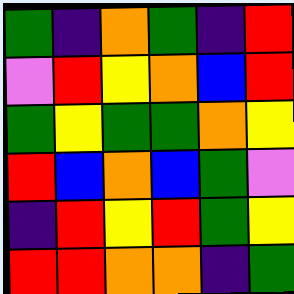[["green", "indigo", "orange", "green", "indigo", "red"], ["violet", "red", "yellow", "orange", "blue", "red"], ["green", "yellow", "green", "green", "orange", "yellow"], ["red", "blue", "orange", "blue", "green", "violet"], ["indigo", "red", "yellow", "red", "green", "yellow"], ["red", "red", "orange", "orange", "indigo", "green"]]